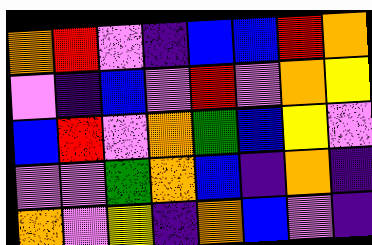[["orange", "red", "violet", "indigo", "blue", "blue", "red", "orange"], ["violet", "indigo", "blue", "violet", "red", "violet", "orange", "yellow"], ["blue", "red", "violet", "orange", "green", "blue", "yellow", "violet"], ["violet", "violet", "green", "orange", "blue", "indigo", "orange", "indigo"], ["orange", "violet", "yellow", "indigo", "orange", "blue", "violet", "indigo"]]